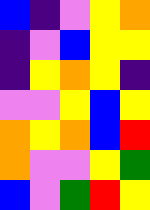[["blue", "indigo", "violet", "yellow", "orange"], ["indigo", "violet", "blue", "yellow", "yellow"], ["indigo", "yellow", "orange", "yellow", "indigo"], ["violet", "violet", "yellow", "blue", "yellow"], ["orange", "yellow", "orange", "blue", "red"], ["orange", "violet", "violet", "yellow", "green"], ["blue", "violet", "green", "red", "yellow"]]